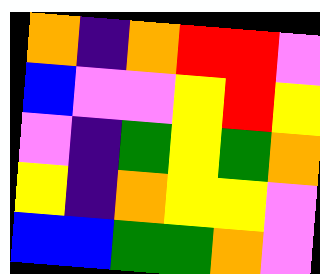[["orange", "indigo", "orange", "red", "red", "violet"], ["blue", "violet", "violet", "yellow", "red", "yellow"], ["violet", "indigo", "green", "yellow", "green", "orange"], ["yellow", "indigo", "orange", "yellow", "yellow", "violet"], ["blue", "blue", "green", "green", "orange", "violet"]]